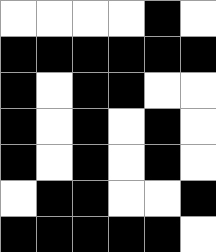[["white", "white", "white", "white", "black", "white"], ["black", "black", "black", "black", "black", "black"], ["black", "white", "black", "black", "white", "white"], ["black", "white", "black", "white", "black", "white"], ["black", "white", "black", "white", "black", "white"], ["white", "black", "black", "white", "white", "black"], ["black", "black", "black", "black", "black", "white"]]